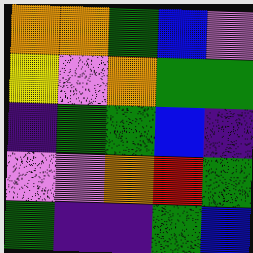[["orange", "orange", "green", "blue", "violet"], ["yellow", "violet", "orange", "green", "green"], ["indigo", "green", "green", "blue", "indigo"], ["violet", "violet", "orange", "red", "green"], ["green", "indigo", "indigo", "green", "blue"]]